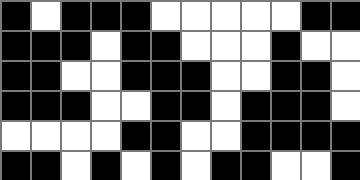[["black", "white", "black", "black", "black", "white", "white", "white", "white", "white", "black", "black"], ["black", "black", "black", "white", "black", "black", "white", "white", "white", "black", "white", "white"], ["black", "black", "white", "white", "black", "black", "black", "white", "white", "black", "black", "white"], ["black", "black", "black", "white", "white", "black", "black", "white", "black", "black", "black", "white"], ["white", "white", "white", "white", "black", "black", "white", "white", "black", "black", "black", "black"], ["black", "black", "white", "black", "white", "black", "white", "black", "black", "white", "white", "black"]]